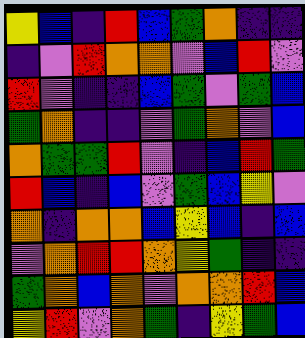[["yellow", "blue", "indigo", "red", "blue", "green", "orange", "indigo", "indigo"], ["indigo", "violet", "red", "orange", "orange", "violet", "blue", "red", "violet"], ["red", "violet", "indigo", "indigo", "blue", "green", "violet", "green", "blue"], ["green", "orange", "indigo", "indigo", "violet", "green", "orange", "violet", "blue"], ["orange", "green", "green", "red", "violet", "indigo", "blue", "red", "green"], ["red", "blue", "indigo", "blue", "violet", "green", "blue", "yellow", "violet"], ["orange", "indigo", "orange", "orange", "blue", "yellow", "blue", "indigo", "blue"], ["violet", "orange", "red", "red", "orange", "yellow", "green", "indigo", "indigo"], ["green", "orange", "blue", "orange", "violet", "orange", "orange", "red", "blue"], ["yellow", "red", "violet", "orange", "green", "indigo", "yellow", "green", "blue"]]